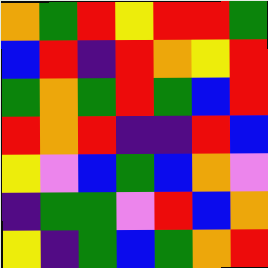[["orange", "green", "red", "yellow", "red", "red", "green"], ["blue", "red", "indigo", "red", "orange", "yellow", "red"], ["green", "orange", "green", "red", "green", "blue", "red"], ["red", "orange", "red", "indigo", "indigo", "red", "blue"], ["yellow", "violet", "blue", "green", "blue", "orange", "violet"], ["indigo", "green", "green", "violet", "red", "blue", "orange"], ["yellow", "indigo", "green", "blue", "green", "orange", "red"]]